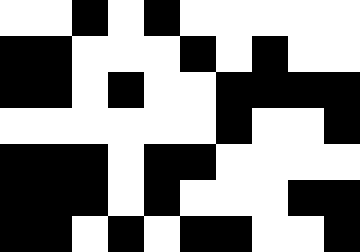[["white", "white", "black", "white", "black", "white", "white", "white", "white", "white"], ["black", "black", "white", "white", "white", "black", "white", "black", "white", "white"], ["black", "black", "white", "black", "white", "white", "black", "black", "black", "black"], ["white", "white", "white", "white", "white", "white", "black", "white", "white", "black"], ["black", "black", "black", "white", "black", "black", "white", "white", "white", "white"], ["black", "black", "black", "white", "black", "white", "white", "white", "black", "black"], ["black", "black", "white", "black", "white", "black", "black", "white", "white", "black"]]